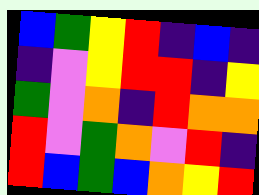[["blue", "green", "yellow", "red", "indigo", "blue", "indigo"], ["indigo", "violet", "yellow", "red", "red", "indigo", "yellow"], ["green", "violet", "orange", "indigo", "red", "orange", "orange"], ["red", "violet", "green", "orange", "violet", "red", "indigo"], ["red", "blue", "green", "blue", "orange", "yellow", "red"]]